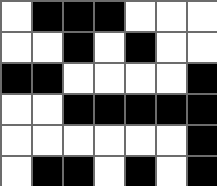[["white", "black", "black", "black", "white", "white", "white"], ["white", "white", "black", "white", "black", "white", "white"], ["black", "black", "white", "white", "white", "white", "black"], ["white", "white", "black", "black", "black", "black", "black"], ["white", "white", "white", "white", "white", "white", "black"], ["white", "black", "black", "white", "black", "white", "black"]]